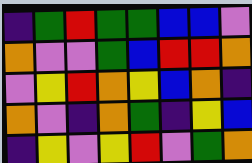[["indigo", "green", "red", "green", "green", "blue", "blue", "violet"], ["orange", "violet", "violet", "green", "blue", "red", "red", "orange"], ["violet", "yellow", "red", "orange", "yellow", "blue", "orange", "indigo"], ["orange", "violet", "indigo", "orange", "green", "indigo", "yellow", "blue"], ["indigo", "yellow", "violet", "yellow", "red", "violet", "green", "orange"]]